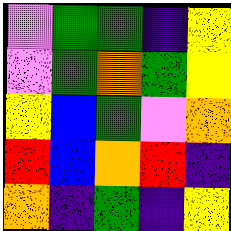[["violet", "green", "green", "indigo", "yellow"], ["violet", "green", "orange", "green", "yellow"], ["yellow", "blue", "green", "violet", "orange"], ["red", "blue", "orange", "red", "indigo"], ["orange", "indigo", "green", "indigo", "yellow"]]